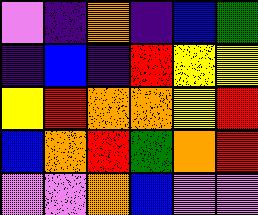[["violet", "indigo", "orange", "indigo", "blue", "green"], ["indigo", "blue", "indigo", "red", "yellow", "yellow"], ["yellow", "red", "orange", "orange", "yellow", "red"], ["blue", "orange", "red", "green", "orange", "red"], ["violet", "violet", "orange", "blue", "violet", "violet"]]